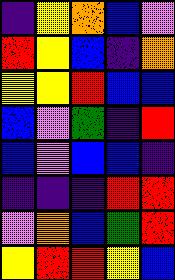[["indigo", "yellow", "orange", "blue", "violet"], ["red", "yellow", "blue", "indigo", "orange"], ["yellow", "yellow", "red", "blue", "blue"], ["blue", "violet", "green", "indigo", "red"], ["blue", "violet", "blue", "blue", "indigo"], ["indigo", "indigo", "indigo", "red", "red"], ["violet", "orange", "blue", "green", "red"], ["yellow", "red", "red", "yellow", "blue"]]